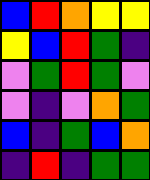[["blue", "red", "orange", "yellow", "yellow"], ["yellow", "blue", "red", "green", "indigo"], ["violet", "green", "red", "green", "violet"], ["violet", "indigo", "violet", "orange", "green"], ["blue", "indigo", "green", "blue", "orange"], ["indigo", "red", "indigo", "green", "green"]]